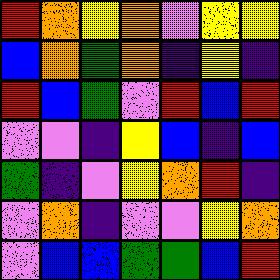[["red", "orange", "yellow", "orange", "violet", "yellow", "yellow"], ["blue", "orange", "green", "orange", "indigo", "yellow", "indigo"], ["red", "blue", "green", "violet", "red", "blue", "red"], ["violet", "violet", "indigo", "yellow", "blue", "indigo", "blue"], ["green", "indigo", "violet", "yellow", "orange", "red", "indigo"], ["violet", "orange", "indigo", "violet", "violet", "yellow", "orange"], ["violet", "blue", "blue", "green", "green", "blue", "red"]]